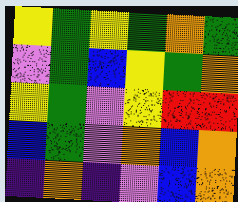[["yellow", "green", "yellow", "green", "orange", "green"], ["violet", "green", "blue", "yellow", "green", "orange"], ["yellow", "green", "violet", "yellow", "red", "red"], ["blue", "green", "violet", "orange", "blue", "orange"], ["indigo", "orange", "indigo", "violet", "blue", "orange"]]